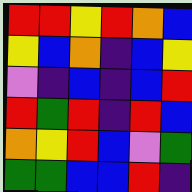[["red", "red", "yellow", "red", "orange", "blue"], ["yellow", "blue", "orange", "indigo", "blue", "yellow"], ["violet", "indigo", "blue", "indigo", "blue", "red"], ["red", "green", "red", "indigo", "red", "blue"], ["orange", "yellow", "red", "blue", "violet", "green"], ["green", "green", "blue", "blue", "red", "indigo"]]